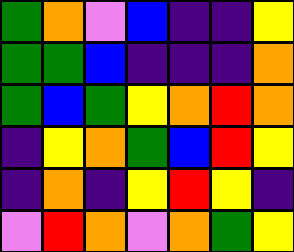[["green", "orange", "violet", "blue", "indigo", "indigo", "yellow"], ["green", "green", "blue", "indigo", "indigo", "indigo", "orange"], ["green", "blue", "green", "yellow", "orange", "red", "orange"], ["indigo", "yellow", "orange", "green", "blue", "red", "yellow"], ["indigo", "orange", "indigo", "yellow", "red", "yellow", "indigo"], ["violet", "red", "orange", "violet", "orange", "green", "yellow"]]